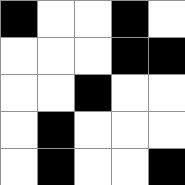[["black", "white", "white", "black", "white"], ["white", "white", "white", "black", "black"], ["white", "white", "black", "white", "white"], ["white", "black", "white", "white", "white"], ["white", "black", "white", "white", "black"]]